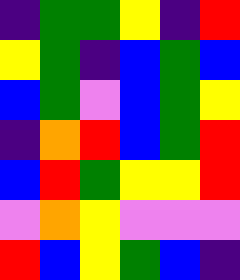[["indigo", "green", "green", "yellow", "indigo", "red"], ["yellow", "green", "indigo", "blue", "green", "blue"], ["blue", "green", "violet", "blue", "green", "yellow"], ["indigo", "orange", "red", "blue", "green", "red"], ["blue", "red", "green", "yellow", "yellow", "red"], ["violet", "orange", "yellow", "violet", "violet", "violet"], ["red", "blue", "yellow", "green", "blue", "indigo"]]